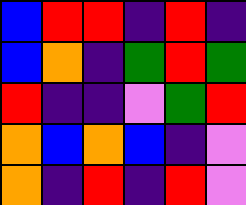[["blue", "red", "red", "indigo", "red", "indigo"], ["blue", "orange", "indigo", "green", "red", "green"], ["red", "indigo", "indigo", "violet", "green", "red"], ["orange", "blue", "orange", "blue", "indigo", "violet"], ["orange", "indigo", "red", "indigo", "red", "violet"]]